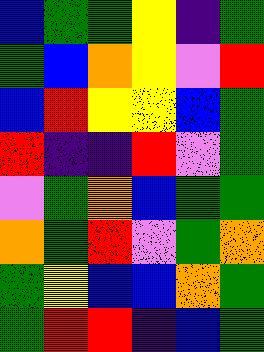[["blue", "green", "green", "yellow", "indigo", "green"], ["green", "blue", "orange", "yellow", "violet", "red"], ["blue", "red", "yellow", "yellow", "blue", "green"], ["red", "indigo", "indigo", "red", "violet", "green"], ["violet", "green", "orange", "blue", "green", "green"], ["orange", "green", "red", "violet", "green", "orange"], ["green", "yellow", "blue", "blue", "orange", "green"], ["green", "red", "red", "indigo", "blue", "green"]]